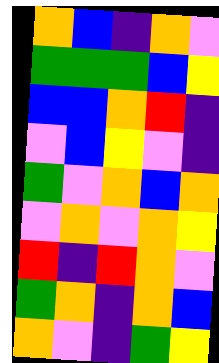[["orange", "blue", "indigo", "orange", "violet"], ["green", "green", "green", "blue", "yellow"], ["blue", "blue", "orange", "red", "indigo"], ["violet", "blue", "yellow", "violet", "indigo"], ["green", "violet", "orange", "blue", "orange"], ["violet", "orange", "violet", "orange", "yellow"], ["red", "indigo", "red", "orange", "violet"], ["green", "orange", "indigo", "orange", "blue"], ["orange", "violet", "indigo", "green", "yellow"]]